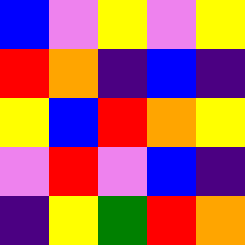[["blue", "violet", "yellow", "violet", "yellow"], ["red", "orange", "indigo", "blue", "indigo"], ["yellow", "blue", "red", "orange", "yellow"], ["violet", "red", "violet", "blue", "indigo"], ["indigo", "yellow", "green", "red", "orange"]]